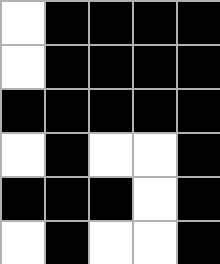[["white", "black", "black", "black", "black"], ["white", "black", "black", "black", "black"], ["black", "black", "black", "black", "black"], ["white", "black", "white", "white", "black"], ["black", "black", "black", "white", "black"], ["white", "black", "white", "white", "black"]]